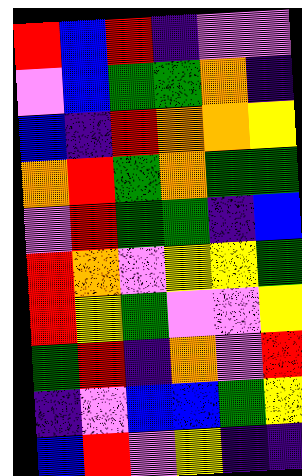[["red", "blue", "red", "indigo", "violet", "violet"], ["violet", "blue", "green", "green", "orange", "indigo"], ["blue", "indigo", "red", "orange", "orange", "yellow"], ["orange", "red", "green", "orange", "green", "green"], ["violet", "red", "green", "green", "indigo", "blue"], ["red", "orange", "violet", "yellow", "yellow", "green"], ["red", "yellow", "green", "violet", "violet", "yellow"], ["green", "red", "indigo", "orange", "violet", "red"], ["indigo", "violet", "blue", "blue", "green", "yellow"], ["blue", "red", "violet", "yellow", "indigo", "indigo"]]